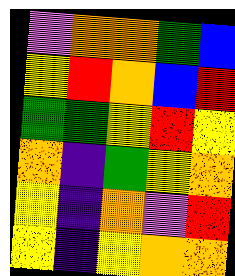[["violet", "orange", "orange", "green", "blue"], ["yellow", "red", "orange", "blue", "red"], ["green", "green", "yellow", "red", "yellow"], ["orange", "indigo", "green", "yellow", "orange"], ["yellow", "indigo", "orange", "violet", "red"], ["yellow", "indigo", "yellow", "orange", "orange"]]